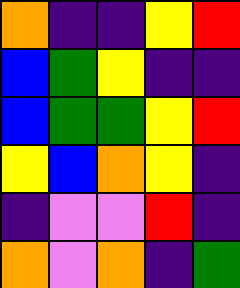[["orange", "indigo", "indigo", "yellow", "red"], ["blue", "green", "yellow", "indigo", "indigo"], ["blue", "green", "green", "yellow", "red"], ["yellow", "blue", "orange", "yellow", "indigo"], ["indigo", "violet", "violet", "red", "indigo"], ["orange", "violet", "orange", "indigo", "green"]]